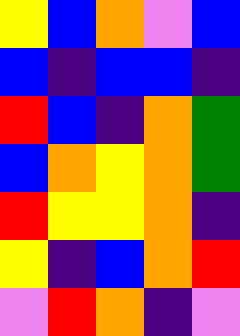[["yellow", "blue", "orange", "violet", "blue"], ["blue", "indigo", "blue", "blue", "indigo"], ["red", "blue", "indigo", "orange", "green"], ["blue", "orange", "yellow", "orange", "green"], ["red", "yellow", "yellow", "orange", "indigo"], ["yellow", "indigo", "blue", "orange", "red"], ["violet", "red", "orange", "indigo", "violet"]]